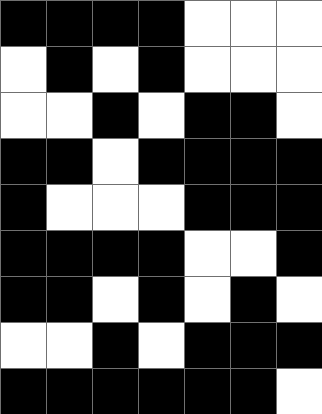[["black", "black", "black", "black", "white", "white", "white"], ["white", "black", "white", "black", "white", "white", "white"], ["white", "white", "black", "white", "black", "black", "white"], ["black", "black", "white", "black", "black", "black", "black"], ["black", "white", "white", "white", "black", "black", "black"], ["black", "black", "black", "black", "white", "white", "black"], ["black", "black", "white", "black", "white", "black", "white"], ["white", "white", "black", "white", "black", "black", "black"], ["black", "black", "black", "black", "black", "black", "white"]]